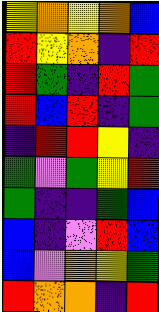[["yellow", "orange", "yellow", "orange", "blue"], ["red", "yellow", "orange", "indigo", "red"], ["red", "green", "indigo", "red", "green"], ["red", "blue", "red", "indigo", "green"], ["indigo", "red", "red", "yellow", "indigo"], ["green", "violet", "green", "yellow", "red"], ["green", "indigo", "indigo", "green", "blue"], ["blue", "indigo", "violet", "red", "blue"], ["blue", "violet", "orange", "yellow", "green"], ["red", "orange", "orange", "indigo", "red"]]